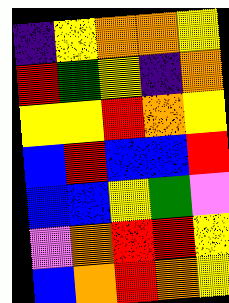[["indigo", "yellow", "orange", "orange", "yellow"], ["red", "green", "yellow", "indigo", "orange"], ["yellow", "yellow", "red", "orange", "yellow"], ["blue", "red", "blue", "blue", "red"], ["blue", "blue", "yellow", "green", "violet"], ["violet", "orange", "red", "red", "yellow"], ["blue", "orange", "red", "orange", "yellow"]]